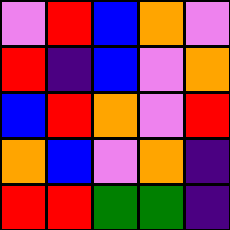[["violet", "red", "blue", "orange", "violet"], ["red", "indigo", "blue", "violet", "orange"], ["blue", "red", "orange", "violet", "red"], ["orange", "blue", "violet", "orange", "indigo"], ["red", "red", "green", "green", "indigo"]]